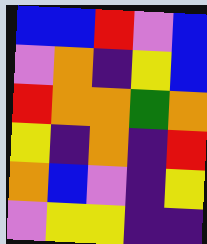[["blue", "blue", "red", "violet", "blue"], ["violet", "orange", "indigo", "yellow", "blue"], ["red", "orange", "orange", "green", "orange"], ["yellow", "indigo", "orange", "indigo", "red"], ["orange", "blue", "violet", "indigo", "yellow"], ["violet", "yellow", "yellow", "indigo", "indigo"]]